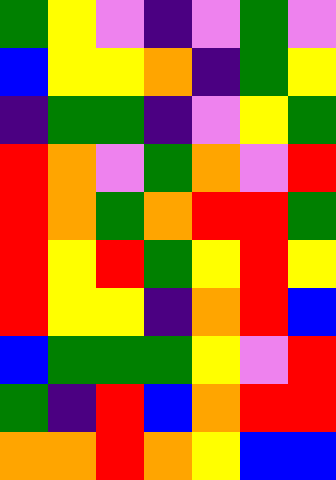[["green", "yellow", "violet", "indigo", "violet", "green", "violet"], ["blue", "yellow", "yellow", "orange", "indigo", "green", "yellow"], ["indigo", "green", "green", "indigo", "violet", "yellow", "green"], ["red", "orange", "violet", "green", "orange", "violet", "red"], ["red", "orange", "green", "orange", "red", "red", "green"], ["red", "yellow", "red", "green", "yellow", "red", "yellow"], ["red", "yellow", "yellow", "indigo", "orange", "red", "blue"], ["blue", "green", "green", "green", "yellow", "violet", "red"], ["green", "indigo", "red", "blue", "orange", "red", "red"], ["orange", "orange", "red", "orange", "yellow", "blue", "blue"]]